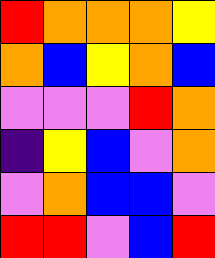[["red", "orange", "orange", "orange", "yellow"], ["orange", "blue", "yellow", "orange", "blue"], ["violet", "violet", "violet", "red", "orange"], ["indigo", "yellow", "blue", "violet", "orange"], ["violet", "orange", "blue", "blue", "violet"], ["red", "red", "violet", "blue", "red"]]